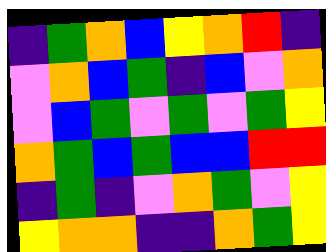[["indigo", "green", "orange", "blue", "yellow", "orange", "red", "indigo"], ["violet", "orange", "blue", "green", "indigo", "blue", "violet", "orange"], ["violet", "blue", "green", "violet", "green", "violet", "green", "yellow"], ["orange", "green", "blue", "green", "blue", "blue", "red", "red"], ["indigo", "green", "indigo", "violet", "orange", "green", "violet", "yellow"], ["yellow", "orange", "orange", "indigo", "indigo", "orange", "green", "yellow"]]